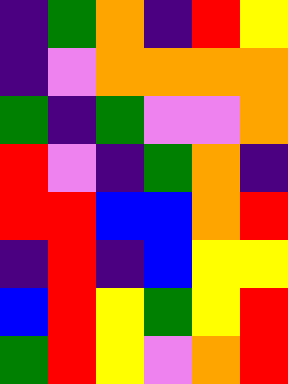[["indigo", "green", "orange", "indigo", "red", "yellow"], ["indigo", "violet", "orange", "orange", "orange", "orange"], ["green", "indigo", "green", "violet", "violet", "orange"], ["red", "violet", "indigo", "green", "orange", "indigo"], ["red", "red", "blue", "blue", "orange", "red"], ["indigo", "red", "indigo", "blue", "yellow", "yellow"], ["blue", "red", "yellow", "green", "yellow", "red"], ["green", "red", "yellow", "violet", "orange", "red"]]